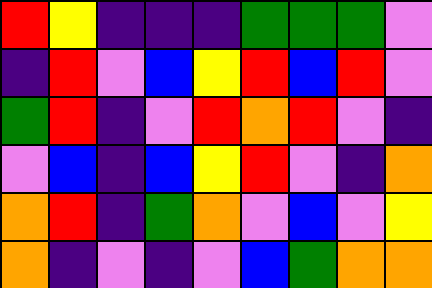[["red", "yellow", "indigo", "indigo", "indigo", "green", "green", "green", "violet"], ["indigo", "red", "violet", "blue", "yellow", "red", "blue", "red", "violet"], ["green", "red", "indigo", "violet", "red", "orange", "red", "violet", "indigo"], ["violet", "blue", "indigo", "blue", "yellow", "red", "violet", "indigo", "orange"], ["orange", "red", "indigo", "green", "orange", "violet", "blue", "violet", "yellow"], ["orange", "indigo", "violet", "indigo", "violet", "blue", "green", "orange", "orange"]]